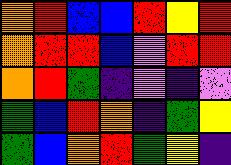[["orange", "red", "blue", "blue", "red", "yellow", "red"], ["orange", "red", "red", "blue", "violet", "red", "red"], ["orange", "red", "green", "indigo", "violet", "indigo", "violet"], ["green", "blue", "red", "orange", "indigo", "green", "yellow"], ["green", "blue", "orange", "red", "green", "yellow", "indigo"]]